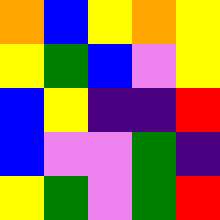[["orange", "blue", "yellow", "orange", "yellow"], ["yellow", "green", "blue", "violet", "yellow"], ["blue", "yellow", "indigo", "indigo", "red"], ["blue", "violet", "violet", "green", "indigo"], ["yellow", "green", "violet", "green", "red"]]